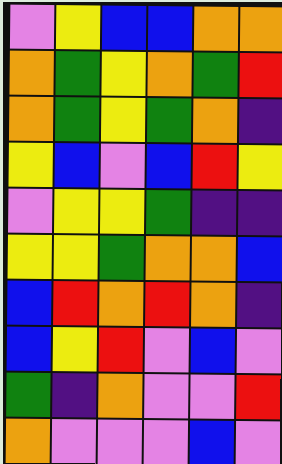[["violet", "yellow", "blue", "blue", "orange", "orange"], ["orange", "green", "yellow", "orange", "green", "red"], ["orange", "green", "yellow", "green", "orange", "indigo"], ["yellow", "blue", "violet", "blue", "red", "yellow"], ["violet", "yellow", "yellow", "green", "indigo", "indigo"], ["yellow", "yellow", "green", "orange", "orange", "blue"], ["blue", "red", "orange", "red", "orange", "indigo"], ["blue", "yellow", "red", "violet", "blue", "violet"], ["green", "indigo", "orange", "violet", "violet", "red"], ["orange", "violet", "violet", "violet", "blue", "violet"]]